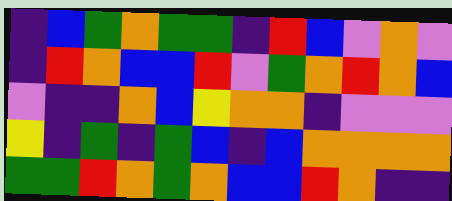[["indigo", "blue", "green", "orange", "green", "green", "indigo", "red", "blue", "violet", "orange", "violet"], ["indigo", "red", "orange", "blue", "blue", "red", "violet", "green", "orange", "red", "orange", "blue"], ["violet", "indigo", "indigo", "orange", "blue", "yellow", "orange", "orange", "indigo", "violet", "violet", "violet"], ["yellow", "indigo", "green", "indigo", "green", "blue", "indigo", "blue", "orange", "orange", "orange", "orange"], ["green", "green", "red", "orange", "green", "orange", "blue", "blue", "red", "orange", "indigo", "indigo"]]